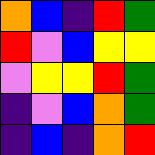[["orange", "blue", "indigo", "red", "green"], ["red", "violet", "blue", "yellow", "yellow"], ["violet", "yellow", "yellow", "red", "green"], ["indigo", "violet", "blue", "orange", "green"], ["indigo", "blue", "indigo", "orange", "red"]]